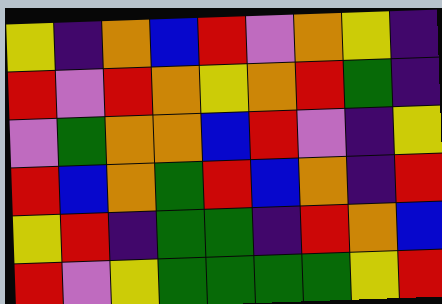[["yellow", "indigo", "orange", "blue", "red", "violet", "orange", "yellow", "indigo"], ["red", "violet", "red", "orange", "yellow", "orange", "red", "green", "indigo"], ["violet", "green", "orange", "orange", "blue", "red", "violet", "indigo", "yellow"], ["red", "blue", "orange", "green", "red", "blue", "orange", "indigo", "red"], ["yellow", "red", "indigo", "green", "green", "indigo", "red", "orange", "blue"], ["red", "violet", "yellow", "green", "green", "green", "green", "yellow", "red"]]